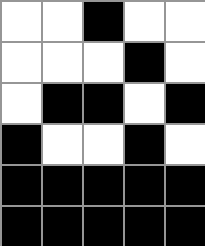[["white", "white", "black", "white", "white"], ["white", "white", "white", "black", "white"], ["white", "black", "black", "white", "black"], ["black", "white", "white", "black", "white"], ["black", "black", "black", "black", "black"], ["black", "black", "black", "black", "black"]]